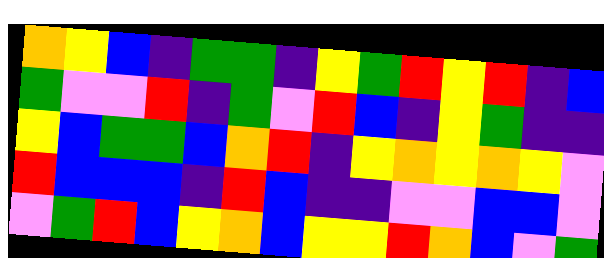[["orange", "yellow", "blue", "indigo", "green", "green", "indigo", "yellow", "green", "red", "yellow", "red", "indigo", "blue"], ["green", "violet", "violet", "red", "indigo", "green", "violet", "red", "blue", "indigo", "yellow", "green", "indigo", "indigo"], ["yellow", "blue", "green", "green", "blue", "orange", "red", "indigo", "yellow", "orange", "yellow", "orange", "yellow", "violet"], ["red", "blue", "blue", "blue", "indigo", "red", "blue", "indigo", "indigo", "violet", "violet", "blue", "blue", "violet"], ["violet", "green", "red", "blue", "yellow", "orange", "blue", "yellow", "yellow", "red", "orange", "blue", "violet", "green"]]